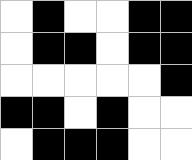[["white", "black", "white", "white", "black", "black"], ["white", "black", "black", "white", "black", "black"], ["white", "white", "white", "white", "white", "black"], ["black", "black", "white", "black", "white", "white"], ["white", "black", "black", "black", "white", "white"]]